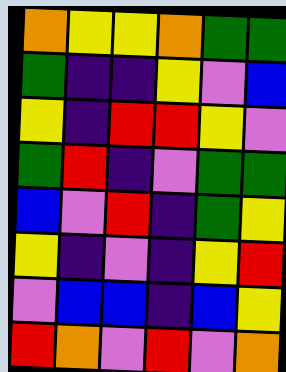[["orange", "yellow", "yellow", "orange", "green", "green"], ["green", "indigo", "indigo", "yellow", "violet", "blue"], ["yellow", "indigo", "red", "red", "yellow", "violet"], ["green", "red", "indigo", "violet", "green", "green"], ["blue", "violet", "red", "indigo", "green", "yellow"], ["yellow", "indigo", "violet", "indigo", "yellow", "red"], ["violet", "blue", "blue", "indigo", "blue", "yellow"], ["red", "orange", "violet", "red", "violet", "orange"]]